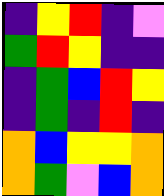[["indigo", "yellow", "red", "indigo", "violet"], ["green", "red", "yellow", "indigo", "indigo"], ["indigo", "green", "blue", "red", "yellow"], ["indigo", "green", "indigo", "red", "indigo"], ["orange", "blue", "yellow", "yellow", "orange"], ["orange", "green", "violet", "blue", "orange"]]